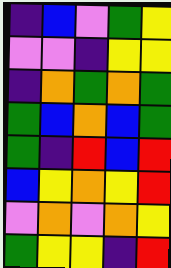[["indigo", "blue", "violet", "green", "yellow"], ["violet", "violet", "indigo", "yellow", "yellow"], ["indigo", "orange", "green", "orange", "green"], ["green", "blue", "orange", "blue", "green"], ["green", "indigo", "red", "blue", "red"], ["blue", "yellow", "orange", "yellow", "red"], ["violet", "orange", "violet", "orange", "yellow"], ["green", "yellow", "yellow", "indigo", "red"]]